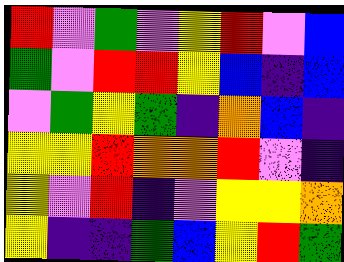[["red", "violet", "green", "violet", "yellow", "red", "violet", "blue"], ["green", "violet", "red", "red", "yellow", "blue", "indigo", "blue"], ["violet", "green", "yellow", "green", "indigo", "orange", "blue", "indigo"], ["yellow", "yellow", "red", "orange", "orange", "red", "violet", "indigo"], ["yellow", "violet", "red", "indigo", "violet", "yellow", "yellow", "orange"], ["yellow", "indigo", "indigo", "green", "blue", "yellow", "red", "green"]]